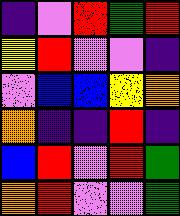[["indigo", "violet", "red", "green", "red"], ["yellow", "red", "violet", "violet", "indigo"], ["violet", "blue", "blue", "yellow", "orange"], ["orange", "indigo", "indigo", "red", "indigo"], ["blue", "red", "violet", "red", "green"], ["orange", "red", "violet", "violet", "green"]]